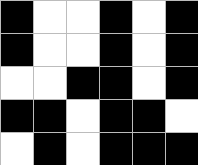[["black", "white", "white", "black", "white", "black"], ["black", "white", "white", "black", "white", "black"], ["white", "white", "black", "black", "white", "black"], ["black", "black", "white", "black", "black", "white"], ["white", "black", "white", "black", "black", "black"]]